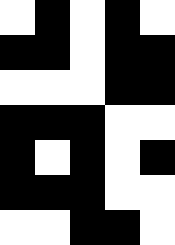[["white", "black", "white", "black", "white"], ["black", "black", "white", "black", "black"], ["white", "white", "white", "black", "black"], ["black", "black", "black", "white", "white"], ["black", "white", "black", "white", "black"], ["black", "black", "black", "white", "white"], ["white", "white", "black", "black", "white"]]